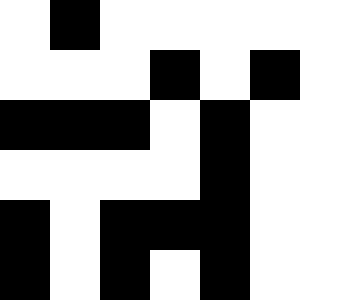[["white", "black", "white", "white", "white", "white", "white"], ["white", "white", "white", "black", "white", "black", "white"], ["black", "black", "black", "white", "black", "white", "white"], ["white", "white", "white", "white", "black", "white", "white"], ["black", "white", "black", "black", "black", "white", "white"], ["black", "white", "black", "white", "black", "white", "white"]]